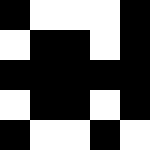[["black", "white", "white", "white", "black"], ["white", "black", "black", "white", "black"], ["black", "black", "black", "black", "black"], ["white", "black", "black", "white", "black"], ["black", "white", "white", "black", "white"]]